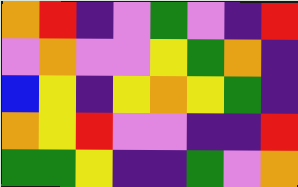[["orange", "red", "indigo", "violet", "green", "violet", "indigo", "red"], ["violet", "orange", "violet", "violet", "yellow", "green", "orange", "indigo"], ["blue", "yellow", "indigo", "yellow", "orange", "yellow", "green", "indigo"], ["orange", "yellow", "red", "violet", "violet", "indigo", "indigo", "red"], ["green", "green", "yellow", "indigo", "indigo", "green", "violet", "orange"]]